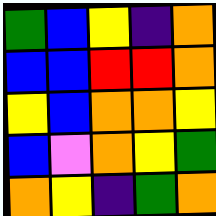[["green", "blue", "yellow", "indigo", "orange"], ["blue", "blue", "red", "red", "orange"], ["yellow", "blue", "orange", "orange", "yellow"], ["blue", "violet", "orange", "yellow", "green"], ["orange", "yellow", "indigo", "green", "orange"]]